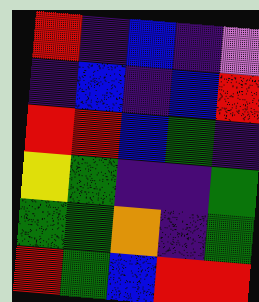[["red", "indigo", "blue", "indigo", "violet"], ["indigo", "blue", "indigo", "blue", "red"], ["red", "red", "blue", "green", "indigo"], ["yellow", "green", "indigo", "indigo", "green"], ["green", "green", "orange", "indigo", "green"], ["red", "green", "blue", "red", "red"]]